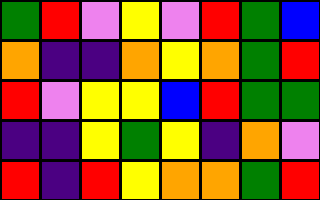[["green", "red", "violet", "yellow", "violet", "red", "green", "blue"], ["orange", "indigo", "indigo", "orange", "yellow", "orange", "green", "red"], ["red", "violet", "yellow", "yellow", "blue", "red", "green", "green"], ["indigo", "indigo", "yellow", "green", "yellow", "indigo", "orange", "violet"], ["red", "indigo", "red", "yellow", "orange", "orange", "green", "red"]]